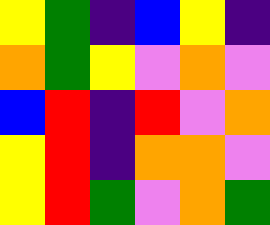[["yellow", "green", "indigo", "blue", "yellow", "indigo"], ["orange", "green", "yellow", "violet", "orange", "violet"], ["blue", "red", "indigo", "red", "violet", "orange"], ["yellow", "red", "indigo", "orange", "orange", "violet"], ["yellow", "red", "green", "violet", "orange", "green"]]